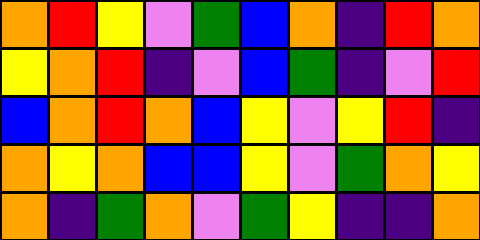[["orange", "red", "yellow", "violet", "green", "blue", "orange", "indigo", "red", "orange"], ["yellow", "orange", "red", "indigo", "violet", "blue", "green", "indigo", "violet", "red"], ["blue", "orange", "red", "orange", "blue", "yellow", "violet", "yellow", "red", "indigo"], ["orange", "yellow", "orange", "blue", "blue", "yellow", "violet", "green", "orange", "yellow"], ["orange", "indigo", "green", "orange", "violet", "green", "yellow", "indigo", "indigo", "orange"]]